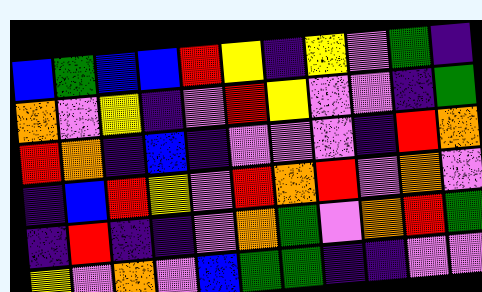[["blue", "green", "blue", "blue", "red", "yellow", "indigo", "yellow", "violet", "green", "indigo"], ["orange", "violet", "yellow", "indigo", "violet", "red", "yellow", "violet", "violet", "indigo", "green"], ["red", "orange", "indigo", "blue", "indigo", "violet", "violet", "violet", "indigo", "red", "orange"], ["indigo", "blue", "red", "yellow", "violet", "red", "orange", "red", "violet", "orange", "violet"], ["indigo", "red", "indigo", "indigo", "violet", "orange", "green", "violet", "orange", "red", "green"], ["yellow", "violet", "orange", "violet", "blue", "green", "green", "indigo", "indigo", "violet", "violet"]]